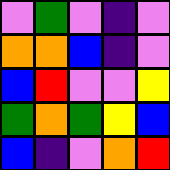[["violet", "green", "violet", "indigo", "violet"], ["orange", "orange", "blue", "indigo", "violet"], ["blue", "red", "violet", "violet", "yellow"], ["green", "orange", "green", "yellow", "blue"], ["blue", "indigo", "violet", "orange", "red"]]